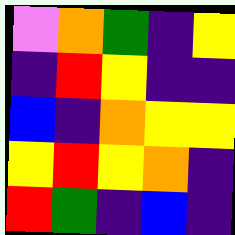[["violet", "orange", "green", "indigo", "yellow"], ["indigo", "red", "yellow", "indigo", "indigo"], ["blue", "indigo", "orange", "yellow", "yellow"], ["yellow", "red", "yellow", "orange", "indigo"], ["red", "green", "indigo", "blue", "indigo"]]